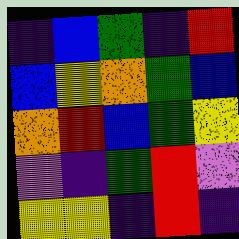[["indigo", "blue", "green", "indigo", "red"], ["blue", "yellow", "orange", "green", "blue"], ["orange", "red", "blue", "green", "yellow"], ["violet", "indigo", "green", "red", "violet"], ["yellow", "yellow", "indigo", "red", "indigo"]]